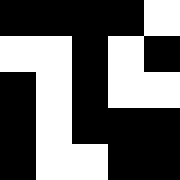[["black", "black", "black", "black", "white"], ["white", "white", "black", "white", "black"], ["black", "white", "black", "white", "white"], ["black", "white", "black", "black", "black"], ["black", "white", "white", "black", "black"]]